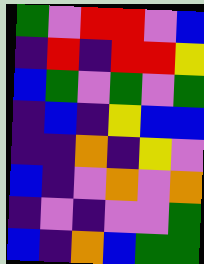[["green", "violet", "red", "red", "violet", "blue"], ["indigo", "red", "indigo", "red", "red", "yellow"], ["blue", "green", "violet", "green", "violet", "green"], ["indigo", "blue", "indigo", "yellow", "blue", "blue"], ["indigo", "indigo", "orange", "indigo", "yellow", "violet"], ["blue", "indigo", "violet", "orange", "violet", "orange"], ["indigo", "violet", "indigo", "violet", "violet", "green"], ["blue", "indigo", "orange", "blue", "green", "green"]]